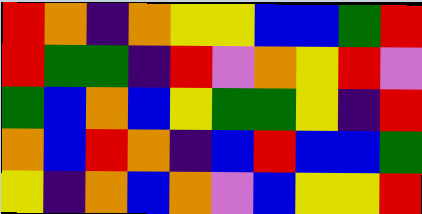[["red", "orange", "indigo", "orange", "yellow", "yellow", "blue", "blue", "green", "red"], ["red", "green", "green", "indigo", "red", "violet", "orange", "yellow", "red", "violet"], ["green", "blue", "orange", "blue", "yellow", "green", "green", "yellow", "indigo", "red"], ["orange", "blue", "red", "orange", "indigo", "blue", "red", "blue", "blue", "green"], ["yellow", "indigo", "orange", "blue", "orange", "violet", "blue", "yellow", "yellow", "red"]]